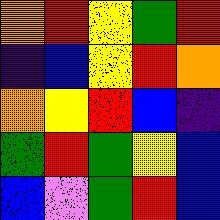[["orange", "red", "yellow", "green", "red"], ["indigo", "blue", "yellow", "red", "orange"], ["orange", "yellow", "red", "blue", "indigo"], ["green", "red", "green", "yellow", "blue"], ["blue", "violet", "green", "red", "blue"]]